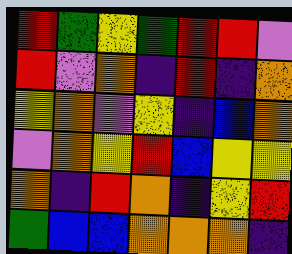[["red", "green", "yellow", "green", "red", "red", "violet"], ["red", "violet", "orange", "indigo", "red", "indigo", "orange"], ["yellow", "orange", "violet", "yellow", "indigo", "blue", "orange"], ["violet", "orange", "yellow", "red", "blue", "yellow", "yellow"], ["orange", "indigo", "red", "orange", "indigo", "yellow", "red"], ["green", "blue", "blue", "orange", "orange", "orange", "indigo"]]